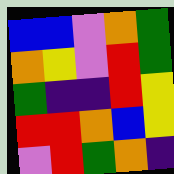[["blue", "blue", "violet", "orange", "green"], ["orange", "yellow", "violet", "red", "green"], ["green", "indigo", "indigo", "red", "yellow"], ["red", "red", "orange", "blue", "yellow"], ["violet", "red", "green", "orange", "indigo"]]